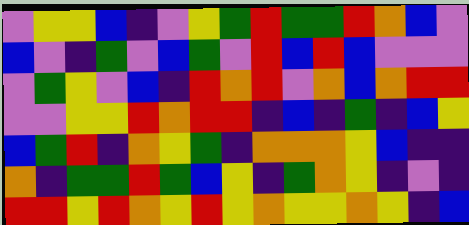[["violet", "yellow", "yellow", "blue", "indigo", "violet", "yellow", "green", "red", "green", "green", "red", "orange", "blue", "violet"], ["blue", "violet", "indigo", "green", "violet", "blue", "green", "violet", "red", "blue", "red", "blue", "violet", "violet", "violet"], ["violet", "green", "yellow", "violet", "blue", "indigo", "red", "orange", "red", "violet", "orange", "blue", "orange", "red", "red"], ["violet", "violet", "yellow", "yellow", "red", "orange", "red", "red", "indigo", "blue", "indigo", "green", "indigo", "blue", "yellow"], ["blue", "green", "red", "indigo", "orange", "yellow", "green", "indigo", "orange", "orange", "orange", "yellow", "blue", "indigo", "indigo"], ["orange", "indigo", "green", "green", "red", "green", "blue", "yellow", "indigo", "green", "orange", "yellow", "indigo", "violet", "indigo"], ["red", "red", "yellow", "red", "orange", "yellow", "red", "yellow", "orange", "yellow", "yellow", "orange", "yellow", "indigo", "blue"]]